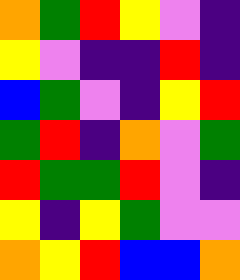[["orange", "green", "red", "yellow", "violet", "indigo"], ["yellow", "violet", "indigo", "indigo", "red", "indigo"], ["blue", "green", "violet", "indigo", "yellow", "red"], ["green", "red", "indigo", "orange", "violet", "green"], ["red", "green", "green", "red", "violet", "indigo"], ["yellow", "indigo", "yellow", "green", "violet", "violet"], ["orange", "yellow", "red", "blue", "blue", "orange"]]